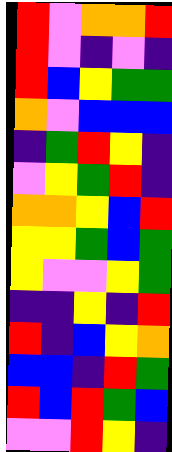[["red", "violet", "orange", "orange", "red"], ["red", "violet", "indigo", "violet", "indigo"], ["red", "blue", "yellow", "green", "green"], ["orange", "violet", "blue", "blue", "blue"], ["indigo", "green", "red", "yellow", "indigo"], ["violet", "yellow", "green", "red", "indigo"], ["orange", "orange", "yellow", "blue", "red"], ["yellow", "yellow", "green", "blue", "green"], ["yellow", "violet", "violet", "yellow", "green"], ["indigo", "indigo", "yellow", "indigo", "red"], ["red", "indigo", "blue", "yellow", "orange"], ["blue", "blue", "indigo", "red", "green"], ["red", "blue", "red", "green", "blue"], ["violet", "violet", "red", "yellow", "indigo"]]